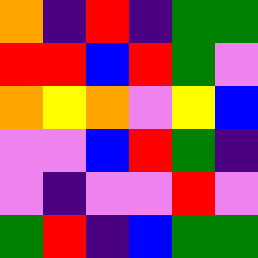[["orange", "indigo", "red", "indigo", "green", "green"], ["red", "red", "blue", "red", "green", "violet"], ["orange", "yellow", "orange", "violet", "yellow", "blue"], ["violet", "violet", "blue", "red", "green", "indigo"], ["violet", "indigo", "violet", "violet", "red", "violet"], ["green", "red", "indigo", "blue", "green", "green"]]